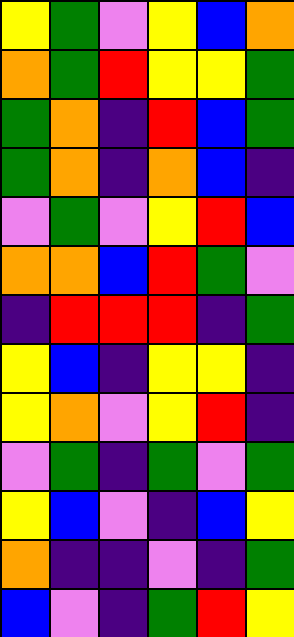[["yellow", "green", "violet", "yellow", "blue", "orange"], ["orange", "green", "red", "yellow", "yellow", "green"], ["green", "orange", "indigo", "red", "blue", "green"], ["green", "orange", "indigo", "orange", "blue", "indigo"], ["violet", "green", "violet", "yellow", "red", "blue"], ["orange", "orange", "blue", "red", "green", "violet"], ["indigo", "red", "red", "red", "indigo", "green"], ["yellow", "blue", "indigo", "yellow", "yellow", "indigo"], ["yellow", "orange", "violet", "yellow", "red", "indigo"], ["violet", "green", "indigo", "green", "violet", "green"], ["yellow", "blue", "violet", "indigo", "blue", "yellow"], ["orange", "indigo", "indigo", "violet", "indigo", "green"], ["blue", "violet", "indigo", "green", "red", "yellow"]]